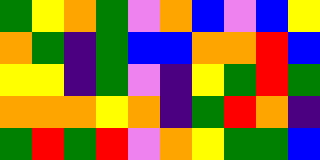[["green", "yellow", "orange", "green", "violet", "orange", "blue", "violet", "blue", "yellow"], ["orange", "green", "indigo", "green", "blue", "blue", "orange", "orange", "red", "blue"], ["yellow", "yellow", "indigo", "green", "violet", "indigo", "yellow", "green", "red", "green"], ["orange", "orange", "orange", "yellow", "orange", "indigo", "green", "red", "orange", "indigo"], ["green", "red", "green", "red", "violet", "orange", "yellow", "green", "green", "blue"]]